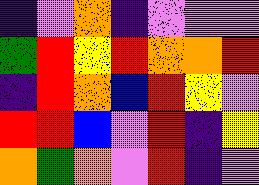[["indigo", "violet", "orange", "indigo", "violet", "violet", "violet"], ["green", "red", "yellow", "red", "orange", "orange", "red"], ["indigo", "red", "orange", "blue", "red", "yellow", "violet"], ["red", "red", "blue", "violet", "red", "indigo", "yellow"], ["orange", "green", "orange", "violet", "red", "indigo", "violet"]]